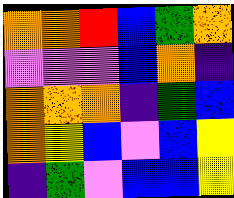[["orange", "orange", "red", "blue", "green", "orange"], ["violet", "violet", "violet", "blue", "orange", "indigo"], ["orange", "orange", "orange", "indigo", "green", "blue"], ["orange", "yellow", "blue", "violet", "blue", "yellow"], ["indigo", "green", "violet", "blue", "blue", "yellow"]]